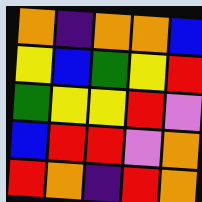[["orange", "indigo", "orange", "orange", "blue"], ["yellow", "blue", "green", "yellow", "red"], ["green", "yellow", "yellow", "red", "violet"], ["blue", "red", "red", "violet", "orange"], ["red", "orange", "indigo", "red", "orange"]]